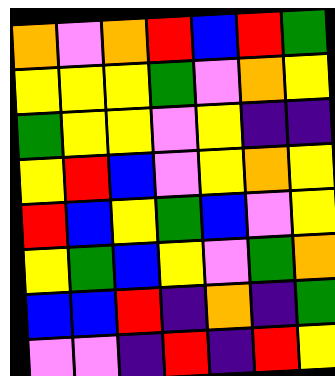[["orange", "violet", "orange", "red", "blue", "red", "green"], ["yellow", "yellow", "yellow", "green", "violet", "orange", "yellow"], ["green", "yellow", "yellow", "violet", "yellow", "indigo", "indigo"], ["yellow", "red", "blue", "violet", "yellow", "orange", "yellow"], ["red", "blue", "yellow", "green", "blue", "violet", "yellow"], ["yellow", "green", "blue", "yellow", "violet", "green", "orange"], ["blue", "blue", "red", "indigo", "orange", "indigo", "green"], ["violet", "violet", "indigo", "red", "indigo", "red", "yellow"]]